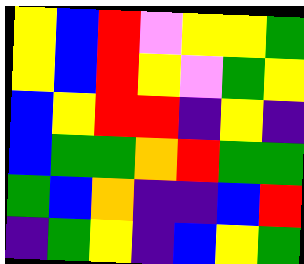[["yellow", "blue", "red", "violet", "yellow", "yellow", "green"], ["yellow", "blue", "red", "yellow", "violet", "green", "yellow"], ["blue", "yellow", "red", "red", "indigo", "yellow", "indigo"], ["blue", "green", "green", "orange", "red", "green", "green"], ["green", "blue", "orange", "indigo", "indigo", "blue", "red"], ["indigo", "green", "yellow", "indigo", "blue", "yellow", "green"]]